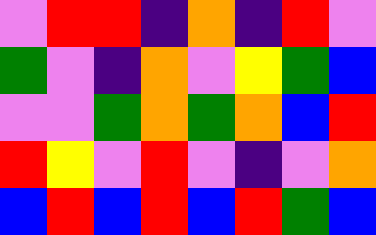[["violet", "red", "red", "indigo", "orange", "indigo", "red", "violet"], ["green", "violet", "indigo", "orange", "violet", "yellow", "green", "blue"], ["violet", "violet", "green", "orange", "green", "orange", "blue", "red"], ["red", "yellow", "violet", "red", "violet", "indigo", "violet", "orange"], ["blue", "red", "blue", "red", "blue", "red", "green", "blue"]]